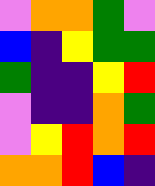[["violet", "orange", "orange", "green", "violet"], ["blue", "indigo", "yellow", "green", "green"], ["green", "indigo", "indigo", "yellow", "red"], ["violet", "indigo", "indigo", "orange", "green"], ["violet", "yellow", "red", "orange", "red"], ["orange", "orange", "red", "blue", "indigo"]]